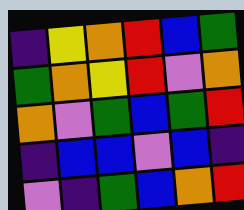[["indigo", "yellow", "orange", "red", "blue", "green"], ["green", "orange", "yellow", "red", "violet", "orange"], ["orange", "violet", "green", "blue", "green", "red"], ["indigo", "blue", "blue", "violet", "blue", "indigo"], ["violet", "indigo", "green", "blue", "orange", "red"]]